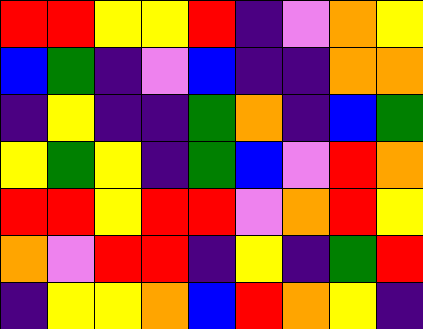[["red", "red", "yellow", "yellow", "red", "indigo", "violet", "orange", "yellow"], ["blue", "green", "indigo", "violet", "blue", "indigo", "indigo", "orange", "orange"], ["indigo", "yellow", "indigo", "indigo", "green", "orange", "indigo", "blue", "green"], ["yellow", "green", "yellow", "indigo", "green", "blue", "violet", "red", "orange"], ["red", "red", "yellow", "red", "red", "violet", "orange", "red", "yellow"], ["orange", "violet", "red", "red", "indigo", "yellow", "indigo", "green", "red"], ["indigo", "yellow", "yellow", "orange", "blue", "red", "orange", "yellow", "indigo"]]